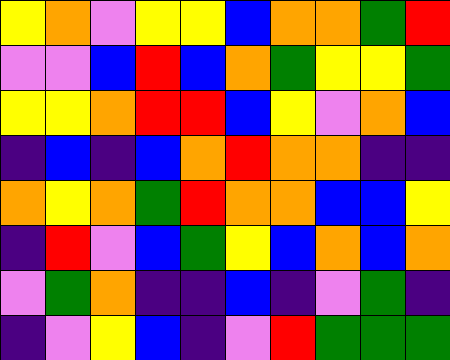[["yellow", "orange", "violet", "yellow", "yellow", "blue", "orange", "orange", "green", "red"], ["violet", "violet", "blue", "red", "blue", "orange", "green", "yellow", "yellow", "green"], ["yellow", "yellow", "orange", "red", "red", "blue", "yellow", "violet", "orange", "blue"], ["indigo", "blue", "indigo", "blue", "orange", "red", "orange", "orange", "indigo", "indigo"], ["orange", "yellow", "orange", "green", "red", "orange", "orange", "blue", "blue", "yellow"], ["indigo", "red", "violet", "blue", "green", "yellow", "blue", "orange", "blue", "orange"], ["violet", "green", "orange", "indigo", "indigo", "blue", "indigo", "violet", "green", "indigo"], ["indigo", "violet", "yellow", "blue", "indigo", "violet", "red", "green", "green", "green"]]